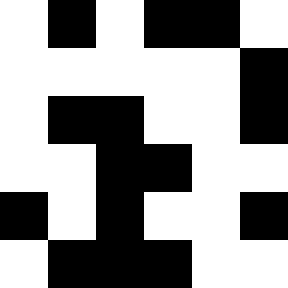[["white", "black", "white", "black", "black", "white"], ["white", "white", "white", "white", "white", "black"], ["white", "black", "black", "white", "white", "black"], ["white", "white", "black", "black", "white", "white"], ["black", "white", "black", "white", "white", "black"], ["white", "black", "black", "black", "white", "white"]]